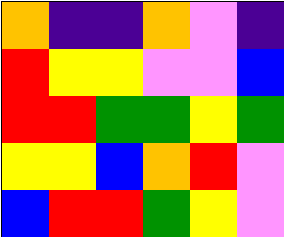[["orange", "indigo", "indigo", "orange", "violet", "indigo"], ["red", "yellow", "yellow", "violet", "violet", "blue"], ["red", "red", "green", "green", "yellow", "green"], ["yellow", "yellow", "blue", "orange", "red", "violet"], ["blue", "red", "red", "green", "yellow", "violet"]]